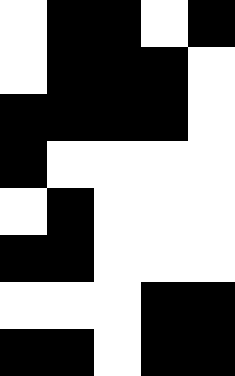[["white", "black", "black", "white", "black"], ["white", "black", "black", "black", "white"], ["black", "black", "black", "black", "white"], ["black", "white", "white", "white", "white"], ["white", "black", "white", "white", "white"], ["black", "black", "white", "white", "white"], ["white", "white", "white", "black", "black"], ["black", "black", "white", "black", "black"]]